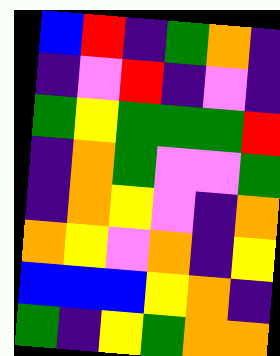[["blue", "red", "indigo", "green", "orange", "indigo"], ["indigo", "violet", "red", "indigo", "violet", "indigo"], ["green", "yellow", "green", "green", "green", "red"], ["indigo", "orange", "green", "violet", "violet", "green"], ["indigo", "orange", "yellow", "violet", "indigo", "orange"], ["orange", "yellow", "violet", "orange", "indigo", "yellow"], ["blue", "blue", "blue", "yellow", "orange", "indigo"], ["green", "indigo", "yellow", "green", "orange", "orange"]]